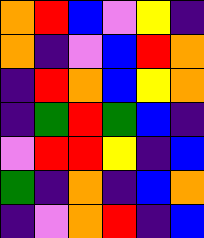[["orange", "red", "blue", "violet", "yellow", "indigo"], ["orange", "indigo", "violet", "blue", "red", "orange"], ["indigo", "red", "orange", "blue", "yellow", "orange"], ["indigo", "green", "red", "green", "blue", "indigo"], ["violet", "red", "red", "yellow", "indigo", "blue"], ["green", "indigo", "orange", "indigo", "blue", "orange"], ["indigo", "violet", "orange", "red", "indigo", "blue"]]